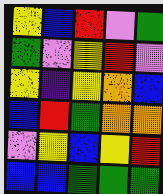[["yellow", "blue", "red", "violet", "green"], ["green", "violet", "yellow", "red", "violet"], ["yellow", "indigo", "yellow", "orange", "blue"], ["blue", "red", "green", "orange", "orange"], ["violet", "yellow", "blue", "yellow", "red"], ["blue", "blue", "green", "green", "green"]]